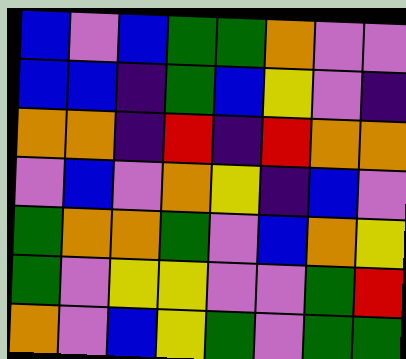[["blue", "violet", "blue", "green", "green", "orange", "violet", "violet"], ["blue", "blue", "indigo", "green", "blue", "yellow", "violet", "indigo"], ["orange", "orange", "indigo", "red", "indigo", "red", "orange", "orange"], ["violet", "blue", "violet", "orange", "yellow", "indigo", "blue", "violet"], ["green", "orange", "orange", "green", "violet", "blue", "orange", "yellow"], ["green", "violet", "yellow", "yellow", "violet", "violet", "green", "red"], ["orange", "violet", "blue", "yellow", "green", "violet", "green", "green"]]